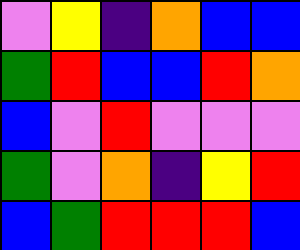[["violet", "yellow", "indigo", "orange", "blue", "blue"], ["green", "red", "blue", "blue", "red", "orange"], ["blue", "violet", "red", "violet", "violet", "violet"], ["green", "violet", "orange", "indigo", "yellow", "red"], ["blue", "green", "red", "red", "red", "blue"]]